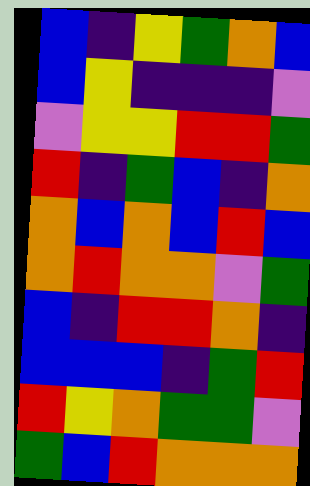[["blue", "indigo", "yellow", "green", "orange", "blue"], ["blue", "yellow", "indigo", "indigo", "indigo", "violet"], ["violet", "yellow", "yellow", "red", "red", "green"], ["red", "indigo", "green", "blue", "indigo", "orange"], ["orange", "blue", "orange", "blue", "red", "blue"], ["orange", "red", "orange", "orange", "violet", "green"], ["blue", "indigo", "red", "red", "orange", "indigo"], ["blue", "blue", "blue", "indigo", "green", "red"], ["red", "yellow", "orange", "green", "green", "violet"], ["green", "blue", "red", "orange", "orange", "orange"]]